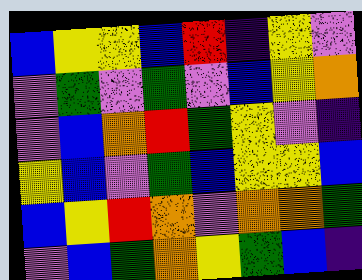[["blue", "yellow", "yellow", "blue", "red", "indigo", "yellow", "violet"], ["violet", "green", "violet", "green", "violet", "blue", "yellow", "orange"], ["violet", "blue", "orange", "red", "green", "yellow", "violet", "indigo"], ["yellow", "blue", "violet", "green", "blue", "yellow", "yellow", "blue"], ["blue", "yellow", "red", "orange", "violet", "orange", "orange", "green"], ["violet", "blue", "green", "orange", "yellow", "green", "blue", "indigo"]]